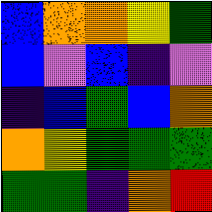[["blue", "orange", "orange", "yellow", "green"], ["blue", "violet", "blue", "indigo", "violet"], ["indigo", "blue", "green", "blue", "orange"], ["orange", "yellow", "green", "green", "green"], ["green", "green", "indigo", "orange", "red"]]